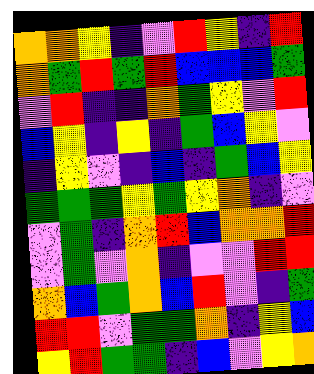[["orange", "orange", "yellow", "indigo", "violet", "red", "yellow", "indigo", "red"], ["orange", "green", "red", "green", "red", "blue", "blue", "blue", "green"], ["violet", "red", "indigo", "indigo", "orange", "green", "yellow", "violet", "red"], ["blue", "yellow", "indigo", "yellow", "indigo", "green", "blue", "yellow", "violet"], ["indigo", "yellow", "violet", "indigo", "blue", "indigo", "green", "blue", "yellow"], ["green", "green", "green", "yellow", "green", "yellow", "orange", "indigo", "violet"], ["violet", "green", "indigo", "orange", "red", "blue", "orange", "orange", "red"], ["violet", "green", "violet", "orange", "indigo", "violet", "violet", "red", "red"], ["orange", "blue", "green", "orange", "blue", "red", "violet", "indigo", "green"], ["red", "red", "violet", "green", "green", "orange", "indigo", "yellow", "blue"], ["yellow", "red", "green", "green", "indigo", "blue", "violet", "yellow", "orange"]]